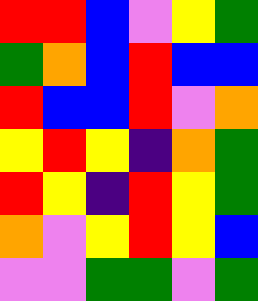[["red", "red", "blue", "violet", "yellow", "green"], ["green", "orange", "blue", "red", "blue", "blue"], ["red", "blue", "blue", "red", "violet", "orange"], ["yellow", "red", "yellow", "indigo", "orange", "green"], ["red", "yellow", "indigo", "red", "yellow", "green"], ["orange", "violet", "yellow", "red", "yellow", "blue"], ["violet", "violet", "green", "green", "violet", "green"]]